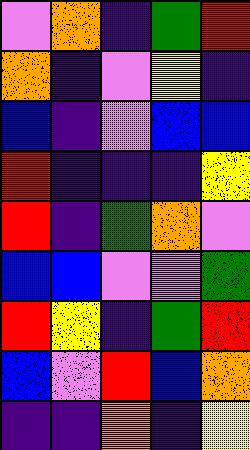[["violet", "orange", "indigo", "green", "red"], ["orange", "indigo", "violet", "yellow", "indigo"], ["blue", "indigo", "violet", "blue", "blue"], ["red", "indigo", "indigo", "indigo", "yellow"], ["red", "indigo", "green", "orange", "violet"], ["blue", "blue", "violet", "violet", "green"], ["red", "yellow", "indigo", "green", "red"], ["blue", "violet", "red", "blue", "orange"], ["indigo", "indigo", "orange", "indigo", "yellow"]]